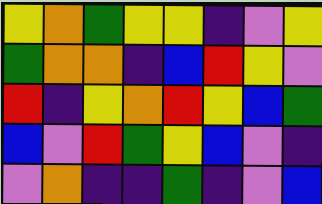[["yellow", "orange", "green", "yellow", "yellow", "indigo", "violet", "yellow"], ["green", "orange", "orange", "indigo", "blue", "red", "yellow", "violet"], ["red", "indigo", "yellow", "orange", "red", "yellow", "blue", "green"], ["blue", "violet", "red", "green", "yellow", "blue", "violet", "indigo"], ["violet", "orange", "indigo", "indigo", "green", "indigo", "violet", "blue"]]